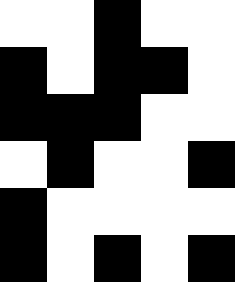[["white", "white", "black", "white", "white"], ["black", "white", "black", "black", "white"], ["black", "black", "black", "white", "white"], ["white", "black", "white", "white", "black"], ["black", "white", "white", "white", "white"], ["black", "white", "black", "white", "black"]]